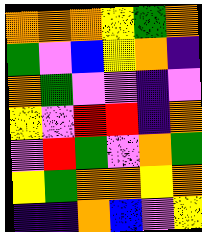[["orange", "orange", "orange", "yellow", "green", "orange"], ["green", "violet", "blue", "yellow", "orange", "indigo"], ["orange", "green", "violet", "violet", "indigo", "violet"], ["yellow", "violet", "red", "red", "indigo", "orange"], ["violet", "red", "green", "violet", "orange", "green"], ["yellow", "green", "orange", "orange", "yellow", "orange"], ["indigo", "indigo", "orange", "blue", "violet", "yellow"]]